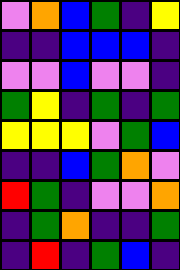[["violet", "orange", "blue", "green", "indigo", "yellow"], ["indigo", "indigo", "blue", "blue", "blue", "indigo"], ["violet", "violet", "blue", "violet", "violet", "indigo"], ["green", "yellow", "indigo", "green", "indigo", "green"], ["yellow", "yellow", "yellow", "violet", "green", "blue"], ["indigo", "indigo", "blue", "green", "orange", "violet"], ["red", "green", "indigo", "violet", "violet", "orange"], ["indigo", "green", "orange", "indigo", "indigo", "green"], ["indigo", "red", "indigo", "green", "blue", "indigo"]]